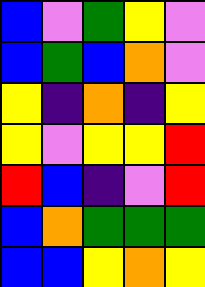[["blue", "violet", "green", "yellow", "violet"], ["blue", "green", "blue", "orange", "violet"], ["yellow", "indigo", "orange", "indigo", "yellow"], ["yellow", "violet", "yellow", "yellow", "red"], ["red", "blue", "indigo", "violet", "red"], ["blue", "orange", "green", "green", "green"], ["blue", "blue", "yellow", "orange", "yellow"]]